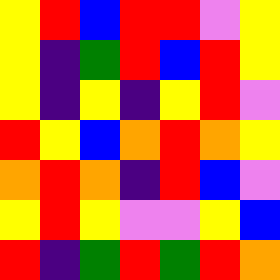[["yellow", "red", "blue", "red", "red", "violet", "yellow"], ["yellow", "indigo", "green", "red", "blue", "red", "yellow"], ["yellow", "indigo", "yellow", "indigo", "yellow", "red", "violet"], ["red", "yellow", "blue", "orange", "red", "orange", "yellow"], ["orange", "red", "orange", "indigo", "red", "blue", "violet"], ["yellow", "red", "yellow", "violet", "violet", "yellow", "blue"], ["red", "indigo", "green", "red", "green", "red", "orange"]]